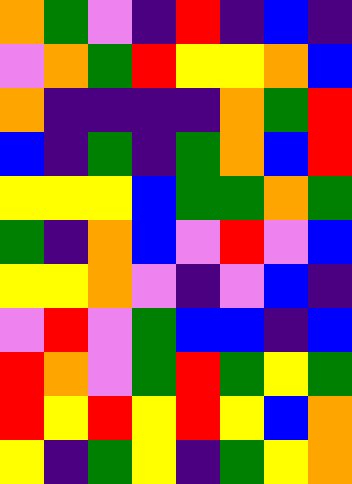[["orange", "green", "violet", "indigo", "red", "indigo", "blue", "indigo"], ["violet", "orange", "green", "red", "yellow", "yellow", "orange", "blue"], ["orange", "indigo", "indigo", "indigo", "indigo", "orange", "green", "red"], ["blue", "indigo", "green", "indigo", "green", "orange", "blue", "red"], ["yellow", "yellow", "yellow", "blue", "green", "green", "orange", "green"], ["green", "indigo", "orange", "blue", "violet", "red", "violet", "blue"], ["yellow", "yellow", "orange", "violet", "indigo", "violet", "blue", "indigo"], ["violet", "red", "violet", "green", "blue", "blue", "indigo", "blue"], ["red", "orange", "violet", "green", "red", "green", "yellow", "green"], ["red", "yellow", "red", "yellow", "red", "yellow", "blue", "orange"], ["yellow", "indigo", "green", "yellow", "indigo", "green", "yellow", "orange"]]